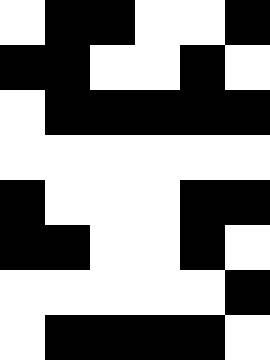[["white", "black", "black", "white", "white", "black"], ["black", "black", "white", "white", "black", "white"], ["white", "black", "black", "black", "black", "black"], ["white", "white", "white", "white", "white", "white"], ["black", "white", "white", "white", "black", "black"], ["black", "black", "white", "white", "black", "white"], ["white", "white", "white", "white", "white", "black"], ["white", "black", "black", "black", "black", "white"]]